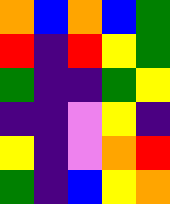[["orange", "blue", "orange", "blue", "green"], ["red", "indigo", "red", "yellow", "green"], ["green", "indigo", "indigo", "green", "yellow"], ["indigo", "indigo", "violet", "yellow", "indigo"], ["yellow", "indigo", "violet", "orange", "red"], ["green", "indigo", "blue", "yellow", "orange"]]